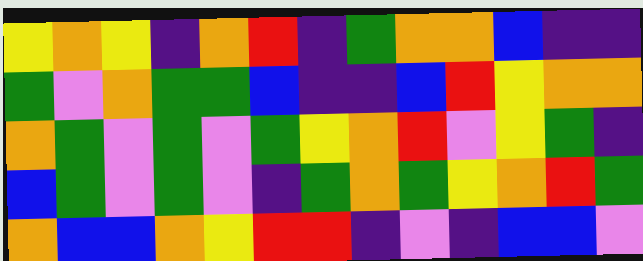[["yellow", "orange", "yellow", "indigo", "orange", "red", "indigo", "green", "orange", "orange", "blue", "indigo", "indigo"], ["green", "violet", "orange", "green", "green", "blue", "indigo", "indigo", "blue", "red", "yellow", "orange", "orange"], ["orange", "green", "violet", "green", "violet", "green", "yellow", "orange", "red", "violet", "yellow", "green", "indigo"], ["blue", "green", "violet", "green", "violet", "indigo", "green", "orange", "green", "yellow", "orange", "red", "green"], ["orange", "blue", "blue", "orange", "yellow", "red", "red", "indigo", "violet", "indigo", "blue", "blue", "violet"]]